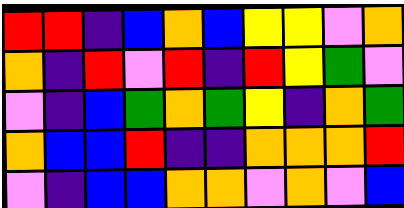[["red", "red", "indigo", "blue", "orange", "blue", "yellow", "yellow", "violet", "orange"], ["orange", "indigo", "red", "violet", "red", "indigo", "red", "yellow", "green", "violet"], ["violet", "indigo", "blue", "green", "orange", "green", "yellow", "indigo", "orange", "green"], ["orange", "blue", "blue", "red", "indigo", "indigo", "orange", "orange", "orange", "red"], ["violet", "indigo", "blue", "blue", "orange", "orange", "violet", "orange", "violet", "blue"]]